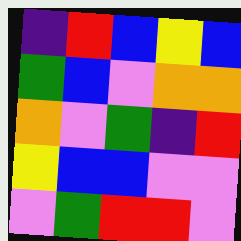[["indigo", "red", "blue", "yellow", "blue"], ["green", "blue", "violet", "orange", "orange"], ["orange", "violet", "green", "indigo", "red"], ["yellow", "blue", "blue", "violet", "violet"], ["violet", "green", "red", "red", "violet"]]